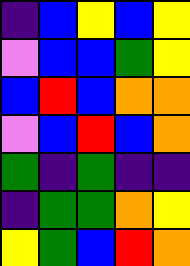[["indigo", "blue", "yellow", "blue", "yellow"], ["violet", "blue", "blue", "green", "yellow"], ["blue", "red", "blue", "orange", "orange"], ["violet", "blue", "red", "blue", "orange"], ["green", "indigo", "green", "indigo", "indigo"], ["indigo", "green", "green", "orange", "yellow"], ["yellow", "green", "blue", "red", "orange"]]